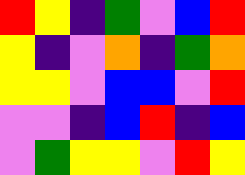[["red", "yellow", "indigo", "green", "violet", "blue", "red"], ["yellow", "indigo", "violet", "orange", "indigo", "green", "orange"], ["yellow", "yellow", "violet", "blue", "blue", "violet", "red"], ["violet", "violet", "indigo", "blue", "red", "indigo", "blue"], ["violet", "green", "yellow", "yellow", "violet", "red", "yellow"]]